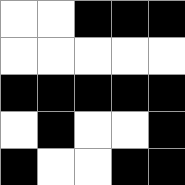[["white", "white", "black", "black", "black"], ["white", "white", "white", "white", "white"], ["black", "black", "black", "black", "black"], ["white", "black", "white", "white", "black"], ["black", "white", "white", "black", "black"]]